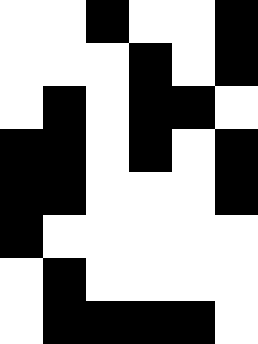[["white", "white", "black", "white", "white", "black"], ["white", "white", "white", "black", "white", "black"], ["white", "black", "white", "black", "black", "white"], ["black", "black", "white", "black", "white", "black"], ["black", "black", "white", "white", "white", "black"], ["black", "white", "white", "white", "white", "white"], ["white", "black", "white", "white", "white", "white"], ["white", "black", "black", "black", "black", "white"]]